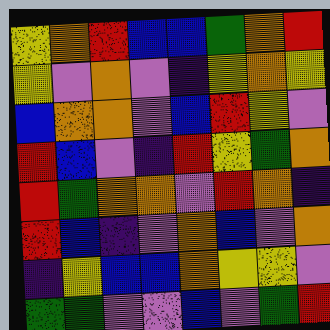[["yellow", "orange", "red", "blue", "blue", "green", "orange", "red"], ["yellow", "violet", "orange", "violet", "indigo", "yellow", "orange", "yellow"], ["blue", "orange", "orange", "violet", "blue", "red", "yellow", "violet"], ["red", "blue", "violet", "indigo", "red", "yellow", "green", "orange"], ["red", "green", "orange", "orange", "violet", "red", "orange", "indigo"], ["red", "blue", "indigo", "violet", "orange", "blue", "violet", "orange"], ["indigo", "yellow", "blue", "blue", "orange", "yellow", "yellow", "violet"], ["green", "green", "violet", "violet", "blue", "violet", "green", "red"]]